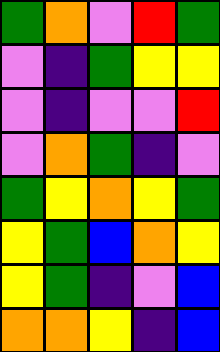[["green", "orange", "violet", "red", "green"], ["violet", "indigo", "green", "yellow", "yellow"], ["violet", "indigo", "violet", "violet", "red"], ["violet", "orange", "green", "indigo", "violet"], ["green", "yellow", "orange", "yellow", "green"], ["yellow", "green", "blue", "orange", "yellow"], ["yellow", "green", "indigo", "violet", "blue"], ["orange", "orange", "yellow", "indigo", "blue"]]